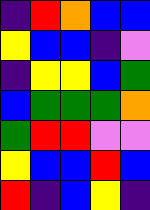[["indigo", "red", "orange", "blue", "blue"], ["yellow", "blue", "blue", "indigo", "violet"], ["indigo", "yellow", "yellow", "blue", "green"], ["blue", "green", "green", "green", "orange"], ["green", "red", "red", "violet", "violet"], ["yellow", "blue", "blue", "red", "blue"], ["red", "indigo", "blue", "yellow", "indigo"]]